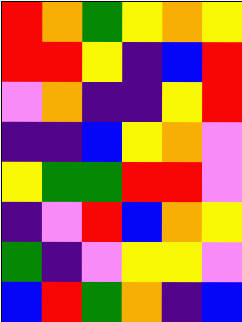[["red", "orange", "green", "yellow", "orange", "yellow"], ["red", "red", "yellow", "indigo", "blue", "red"], ["violet", "orange", "indigo", "indigo", "yellow", "red"], ["indigo", "indigo", "blue", "yellow", "orange", "violet"], ["yellow", "green", "green", "red", "red", "violet"], ["indigo", "violet", "red", "blue", "orange", "yellow"], ["green", "indigo", "violet", "yellow", "yellow", "violet"], ["blue", "red", "green", "orange", "indigo", "blue"]]